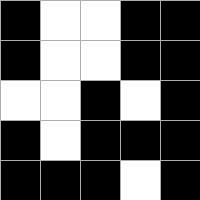[["black", "white", "white", "black", "black"], ["black", "white", "white", "black", "black"], ["white", "white", "black", "white", "black"], ["black", "white", "black", "black", "black"], ["black", "black", "black", "white", "black"]]